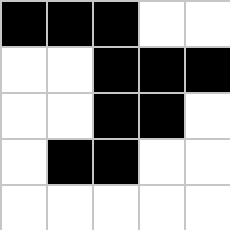[["black", "black", "black", "white", "white"], ["white", "white", "black", "black", "black"], ["white", "white", "black", "black", "white"], ["white", "black", "black", "white", "white"], ["white", "white", "white", "white", "white"]]